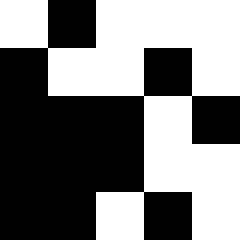[["white", "black", "white", "white", "white"], ["black", "white", "white", "black", "white"], ["black", "black", "black", "white", "black"], ["black", "black", "black", "white", "white"], ["black", "black", "white", "black", "white"]]